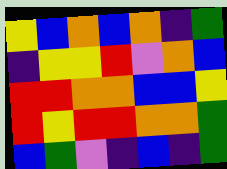[["yellow", "blue", "orange", "blue", "orange", "indigo", "green"], ["indigo", "yellow", "yellow", "red", "violet", "orange", "blue"], ["red", "red", "orange", "orange", "blue", "blue", "yellow"], ["red", "yellow", "red", "red", "orange", "orange", "green"], ["blue", "green", "violet", "indigo", "blue", "indigo", "green"]]